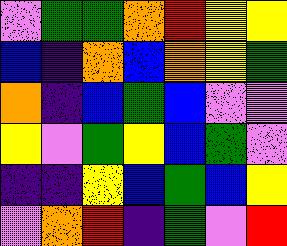[["violet", "green", "green", "orange", "red", "yellow", "yellow"], ["blue", "indigo", "orange", "blue", "orange", "yellow", "green"], ["orange", "indigo", "blue", "green", "blue", "violet", "violet"], ["yellow", "violet", "green", "yellow", "blue", "green", "violet"], ["indigo", "indigo", "yellow", "blue", "green", "blue", "yellow"], ["violet", "orange", "red", "indigo", "green", "violet", "red"]]